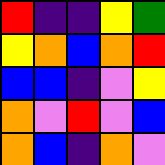[["red", "indigo", "indigo", "yellow", "green"], ["yellow", "orange", "blue", "orange", "red"], ["blue", "blue", "indigo", "violet", "yellow"], ["orange", "violet", "red", "violet", "blue"], ["orange", "blue", "indigo", "orange", "violet"]]